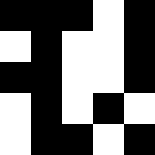[["black", "black", "black", "white", "black"], ["white", "black", "white", "white", "black"], ["black", "black", "white", "white", "black"], ["white", "black", "white", "black", "white"], ["white", "black", "black", "white", "black"]]